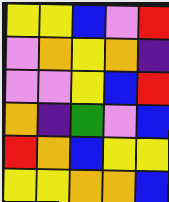[["yellow", "yellow", "blue", "violet", "red"], ["violet", "orange", "yellow", "orange", "indigo"], ["violet", "violet", "yellow", "blue", "red"], ["orange", "indigo", "green", "violet", "blue"], ["red", "orange", "blue", "yellow", "yellow"], ["yellow", "yellow", "orange", "orange", "blue"]]